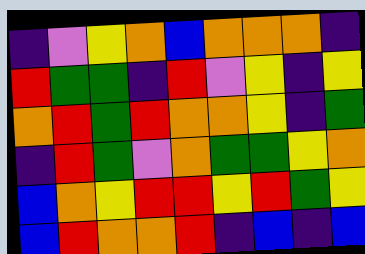[["indigo", "violet", "yellow", "orange", "blue", "orange", "orange", "orange", "indigo"], ["red", "green", "green", "indigo", "red", "violet", "yellow", "indigo", "yellow"], ["orange", "red", "green", "red", "orange", "orange", "yellow", "indigo", "green"], ["indigo", "red", "green", "violet", "orange", "green", "green", "yellow", "orange"], ["blue", "orange", "yellow", "red", "red", "yellow", "red", "green", "yellow"], ["blue", "red", "orange", "orange", "red", "indigo", "blue", "indigo", "blue"]]